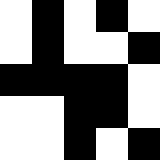[["white", "black", "white", "black", "white"], ["white", "black", "white", "white", "black"], ["black", "black", "black", "black", "white"], ["white", "white", "black", "black", "white"], ["white", "white", "black", "white", "black"]]